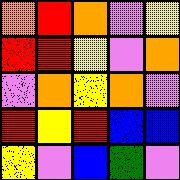[["orange", "red", "orange", "violet", "yellow"], ["red", "red", "yellow", "violet", "orange"], ["violet", "orange", "yellow", "orange", "violet"], ["red", "yellow", "red", "blue", "blue"], ["yellow", "violet", "blue", "green", "violet"]]